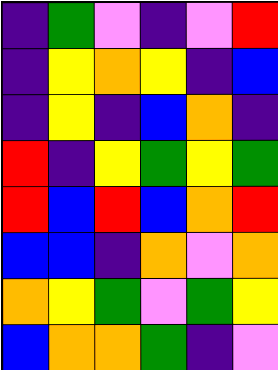[["indigo", "green", "violet", "indigo", "violet", "red"], ["indigo", "yellow", "orange", "yellow", "indigo", "blue"], ["indigo", "yellow", "indigo", "blue", "orange", "indigo"], ["red", "indigo", "yellow", "green", "yellow", "green"], ["red", "blue", "red", "blue", "orange", "red"], ["blue", "blue", "indigo", "orange", "violet", "orange"], ["orange", "yellow", "green", "violet", "green", "yellow"], ["blue", "orange", "orange", "green", "indigo", "violet"]]